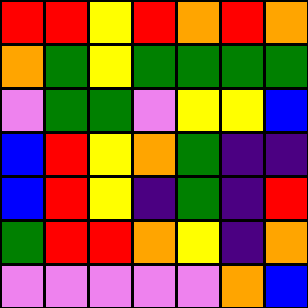[["red", "red", "yellow", "red", "orange", "red", "orange"], ["orange", "green", "yellow", "green", "green", "green", "green"], ["violet", "green", "green", "violet", "yellow", "yellow", "blue"], ["blue", "red", "yellow", "orange", "green", "indigo", "indigo"], ["blue", "red", "yellow", "indigo", "green", "indigo", "red"], ["green", "red", "red", "orange", "yellow", "indigo", "orange"], ["violet", "violet", "violet", "violet", "violet", "orange", "blue"]]